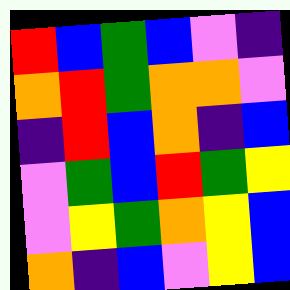[["red", "blue", "green", "blue", "violet", "indigo"], ["orange", "red", "green", "orange", "orange", "violet"], ["indigo", "red", "blue", "orange", "indigo", "blue"], ["violet", "green", "blue", "red", "green", "yellow"], ["violet", "yellow", "green", "orange", "yellow", "blue"], ["orange", "indigo", "blue", "violet", "yellow", "blue"]]